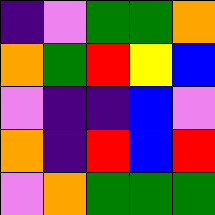[["indigo", "violet", "green", "green", "orange"], ["orange", "green", "red", "yellow", "blue"], ["violet", "indigo", "indigo", "blue", "violet"], ["orange", "indigo", "red", "blue", "red"], ["violet", "orange", "green", "green", "green"]]